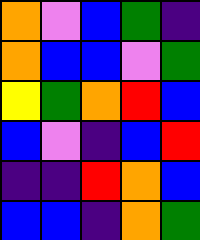[["orange", "violet", "blue", "green", "indigo"], ["orange", "blue", "blue", "violet", "green"], ["yellow", "green", "orange", "red", "blue"], ["blue", "violet", "indigo", "blue", "red"], ["indigo", "indigo", "red", "orange", "blue"], ["blue", "blue", "indigo", "orange", "green"]]